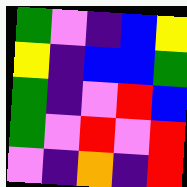[["green", "violet", "indigo", "blue", "yellow"], ["yellow", "indigo", "blue", "blue", "green"], ["green", "indigo", "violet", "red", "blue"], ["green", "violet", "red", "violet", "red"], ["violet", "indigo", "orange", "indigo", "red"]]